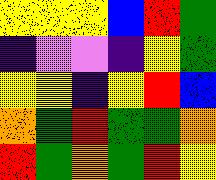[["yellow", "yellow", "yellow", "blue", "red", "green"], ["indigo", "violet", "violet", "indigo", "yellow", "green"], ["yellow", "yellow", "indigo", "yellow", "red", "blue"], ["orange", "green", "red", "green", "green", "orange"], ["red", "green", "orange", "green", "red", "yellow"]]